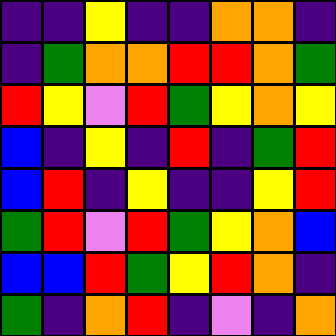[["indigo", "indigo", "yellow", "indigo", "indigo", "orange", "orange", "indigo"], ["indigo", "green", "orange", "orange", "red", "red", "orange", "green"], ["red", "yellow", "violet", "red", "green", "yellow", "orange", "yellow"], ["blue", "indigo", "yellow", "indigo", "red", "indigo", "green", "red"], ["blue", "red", "indigo", "yellow", "indigo", "indigo", "yellow", "red"], ["green", "red", "violet", "red", "green", "yellow", "orange", "blue"], ["blue", "blue", "red", "green", "yellow", "red", "orange", "indigo"], ["green", "indigo", "orange", "red", "indigo", "violet", "indigo", "orange"]]